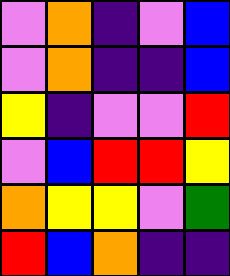[["violet", "orange", "indigo", "violet", "blue"], ["violet", "orange", "indigo", "indigo", "blue"], ["yellow", "indigo", "violet", "violet", "red"], ["violet", "blue", "red", "red", "yellow"], ["orange", "yellow", "yellow", "violet", "green"], ["red", "blue", "orange", "indigo", "indigo"]]